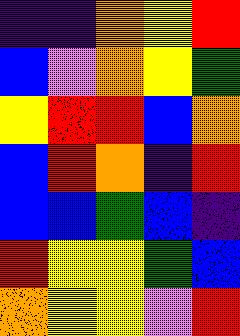[["indigo", "indigo", "orange", "yellow", "red"], ["blue", "violet", "orange", "yellow", "green"], ["yellow", "red", "red", "blue", "orange"], ["blue", "red", "orange", "indigo", "red"], ["blue", "blue", "green", "blue", "indigo"], ["red", "yellow", "yellow", "green", "blue"], ["orange", "yellow", "yellow", "violet", "red"]]